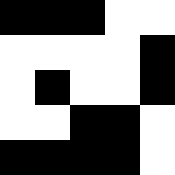[["black", "black", "black", "white", "white"], ["white", "white", "white", "white", "black"], ["white", "black", "white", "white", "black"], ["white", "white", "black", "black", "white"], ["black", "black", "black", "black", "white"]]